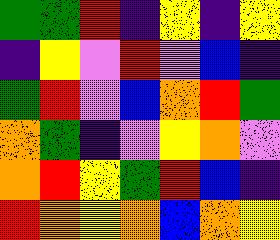[["green", "green", "red", "indigo", "yellow", "indigo", "yellow"], ["indigo", "yellow", "violet", "red", "violet", "blue", "indigo"], ["green", "red", "violet", "blue", "orange", "red", "green"], ["orange", "green", "indigo", "violet", "yellow", "orange", "violet"], ["orange", "red", "yellow", "green", "red", "blue", "indigo"], ["red", "orange", "yellow", "orange", "blue", "orange", "yellow"]]